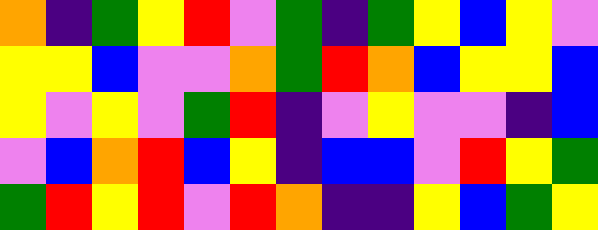[["orange", "indigo", "green", "yellow", "red", "violet", "green", "indigo", "green", "yellow", "blue", "yellow", "violet"], ["yellow", "yellow", "blue", "violet", "violet", "orange", "green", "red", "orange", "blue", "yellow", "yellow", "blue"], ["yellow", "violet", "yellow", "violet", "green", "red", "indigo", "violet", "yellow", "violet", "violet", "indigo", "blue"], ["violet", "blue", "orange", "red", "blue", "yellow", "indigo", "blue", "blue", "violet", "red", "yellow", "green"], ["green", "red", "yellow", "red", "violet", "red", "orange", "indigo", "indigo", "yellow", "blue", "green", "yellow"]]